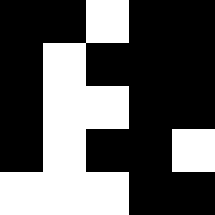[["black", "black", "white", "black", "black"], ["black", "white", "black", "black", "black"], ["black", "white", "white", "black", "black"], ["black", "white", "black", "black", "white"], ["white", "white", "white", "black", "black"]]